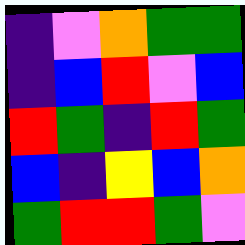[["indigo", "violet", "orange", "green", "green"], ["indigo", "blue", "red", "violet", "blue"], ["red", "green", "indigo", "red", "green"], ["blue", "indigo", "yellow", "blue", "orange"], ["green", "red", "red", "green", "violet"]]